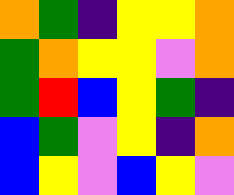[["orange", "green", "indigo", "yellow", "yellow", "orange"], ["green", "orange", "yellow", "yellow", "violet", "orange"], ["green", "red", "blue", "yellow", "green", "indigo"], ["blue", "green", "violet", "yellow", "indigo", "orange"], ["blue", "yellow", "violet", "blue", "yellow", "violet"]]